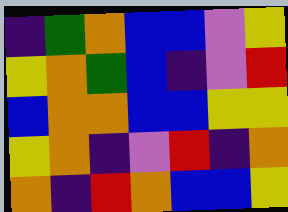[["indigo", "green", "orange", "blue", "blue", "violet", "yellow"], ["yellow", "orange", "green", "blue", "indigo", "violet", "red"], ["blue", "orange", "orange", "blue", "blue", "yellow", "yellow"], ["yellow", "orange", "indigo", "violet", "red", "indigo", "orange"], ["orange", "indigo", "red", "orange", "blue", "blue", "yellow"]]